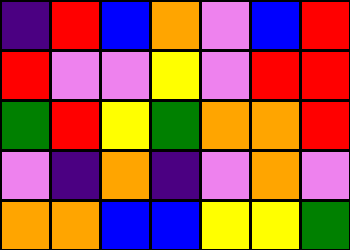[["indigo", "red", "blue", "orange", "violet", "blue", "red"], ["red", "violet", "violet", "yellow", "violet", "red", "red"], ["green", "red", "yellow", "green", "orange", "orange", "red"], ["violet", "indigo", "orange", "indigo", "violet", "orange", "violet"], ["orange", "orange", "blue", "blue", "yellow", "yellow", "green"]]